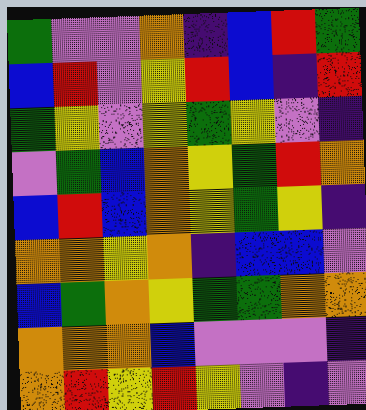[["green", "violet", "violet", "orange", "indigo", "blue", "red", "green"], ["blue", "red", "violet", "yellow", "red", "blue", "indigo", "red"], ["green", "yellow", "violet", "yellow", "green", "yellow", "violet", "indigo"], ["violet", "green", "blue", "orange", "yellow", "green", "red", "orange"], ["blue", "red", "blue", "orange", "yellow", "green", "yellow", "indigo"], ["orange", "orange", "yellow", "orange", "indigo", "blue", "blue", "violet"], ["blue", "green", "orange", "yellow", "green", "green", "orange", "orange"], ["orange", "orange", "orange", "blue", "violet", "violet", "violet", "indigo"], ["orange", "red", "yellow", "red", "yellow", "violet", "indigo", "violet"]]